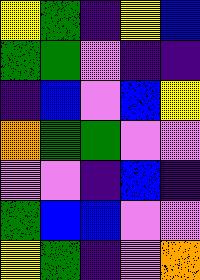[["yellow", "green", "indigo", "yellow", "blue"], ["green", "green", "violet", "indigo", "indigo"], ["indigo", "blue", "violet", "blue", "yellow"], ["orange", "green", "green", "violet", "violet"], ["violet", "violet", "indigo", "blue", "indigo"], ["green", "blue", "blue", "violet", "violet"], ["yellow", "green", "indigo", "violet", "orange"]]